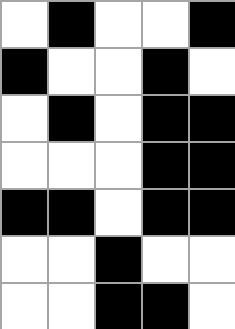[["white", "black", "white", "white", "black"], ["black", "white", "white", "black", "white"], ["white", "black", "white", "black", "black"], ["white", "white", "white", "black", "black"], ["black", "black", "white", "black", "black"], ["white", "white", "black", "white", "white"], ["white", "white", "black", "black", "white"]]